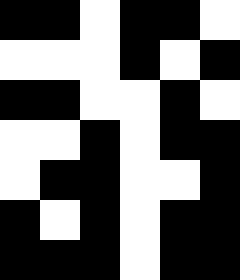[["black", "black", "white", "black", "black", "white"], ["white", "white", "white", "black", "white", "black"], ["black", "black", "white", "white", "black", "white"], ["white", "white", "black", "white", "black", "black"], ["white", "black", "black", "white", "white", "black"], ["black", "white", "black", "white", "black", "black"], ["black", "black", "black", "white", "black", "black"]]